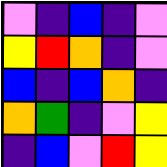[["violet", "indigo", "blue", "indigo", "violet"], ["yellow", "red", "orange", "indigo", "violet"], ["blue", "indigo", "blue", "orange", "indigo"], ["orange", "green", "indigo", "violet", "yellow"], ["indigo", "blue", "violet", "red", "yellow"]]